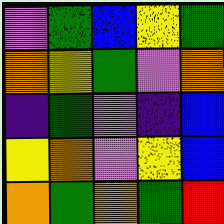[["violet", "green", "blue", "yellow", "green"], ["orange", "yellow", "green", "violet", "orange"], ["indigo", "green", "violet", "indigo", "blue"], ["yellow", "orange", "violet", "yellow", "blue"], ["orange", "green", "orange", "green", "red"]]